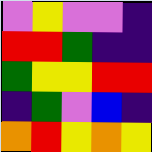[["violet", "yellow", "violet", "violet", "indigo"], ["red", "red", "green", "indigo", "indigo"], ["green", "yellow", "yellow", "red", "red"], ["indigo", "green", "violet", "blue", "indigo"], ["orange", "red", "yellow", "orange", "yellow"]]